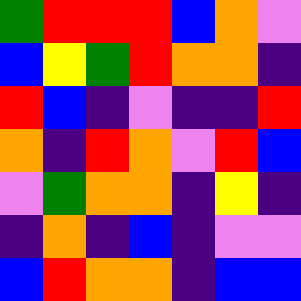[["green", "red", "red", "red", "blue", "orange", "violet"], ["blue", "yellow", "green", "red", "orange", "orange", "indigo"], ["red", "blue", "indigo", "violet", "indigo", "indigo", "red"], ["orange", "indigo", "red", "orange", "violet", "red", "blue"], ["violet", "green", "orange", "orange", "indigo", "yellow", "indigo"], ["indigo", "orange", "indigo", "blue", "indigo", "violet", "violet"], ["blue", "red", "orange", "orange", "indigo", "blue", "blue"]]